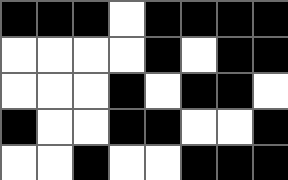[["black", "black", "black", "white", "black", "black", "black", "black"], ["white", "white", "white", "white", "black", "white", "black", "black"], ["white", "white", "white", "black", "white", "black", "black", "white"], ["black", "white", "white", "black", "black", "white", "white", "black"], ["white", "white", "black", "white", "white", "black", "black", "black"]]